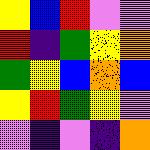[["yellow", "blue", "red", "violet", "violet"], ["red", "indigo", "green", "yellow", "orange"], ["green", "yellow", "blue", "orange", "blue"], ["yellow", "red", "green", "yellow", "violet"], ["violet", "indigo", "violet", "indigo", "orange"]]